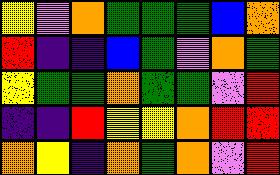[["yellow", "violet", "orange", "green", "green", "green", "blue", "orange"], ["red", "indigo", "indigo", "blue", "green", "violet", "orange", "green"], ["yellow", "green", "green", "orange", "green", "green", "violet", "red"], ["indigo", "indigo", "red", "yellow", "yellow", "orange", "red", "red"], ["orange", "yellow", "indigo", "orange", "green", "orange", "violet", "red"]]